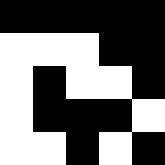[["black", "black", "black", "black", "black"], ["white", "white", "white", "black", "black"], ["white", "black", "white", "white", "black"], ["white", "black", "black", "black", "white"], ["white", "white", "black", "white", "black"]]